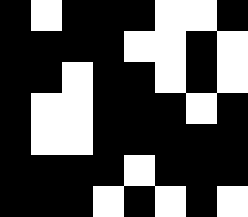[["black", "white", "black", "black", "black", "white", "white", "black"], ["black", "black", "black", "black", "white", "white", "black", "white"], ["black", "black", "white", "black", "black", "white", "black", "white"], ["black", "white", "white", "black", "black", "black", "white", "black"], ["black", "white", "white", "black", "black", "black", "black", "black"], ["black", "black", "black", "black", "white", "black", "black", "black"], ["black", "black", "black", "white", "black", "white", "black", "white"]]